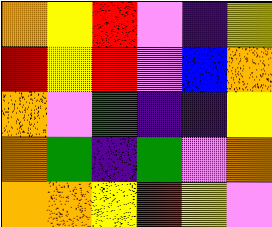[["orange", "yellow", "red", "violet", "indigo", "yellow"], ["red", "yellow", "red", "violet", "blue", "orange"], ["orange", "violet", "green", "indigo", "indigo", "yellow"], ["orange", "green", "indigo", "green", "violet", "orange"], ["orange", "orange", "yellow", "red", "yellow", "violet"]]